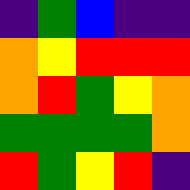[["indigo", "green", "blue", "indigo", "indigo"], ["orange", "yellow", "red", "red", "red"], ["orange", "red", "green", "yellow", "orange"], ["green", "green", "green", "green", "orange"], ["red", "green", "yellow", "red", "indigo"]]